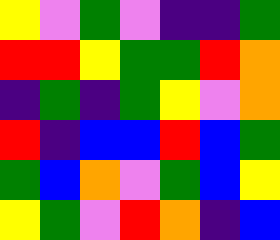[["yellow", "violet", "green", "violet", "indigo", "indigo", "green"], ["red", "red", "yellow", "green", "green", "red", "orange"], ["indigo", "green", "indigo", "green", "yellow", "violet", "orange"], ["red", "indigo", "blue", "blue", "red", "blue", "green"], ["green", "blue", "orange", "violet", "green", "blue", "yellow"], ["yellow", "green", "violet", "red", "orange", "indigo", "blue"]]